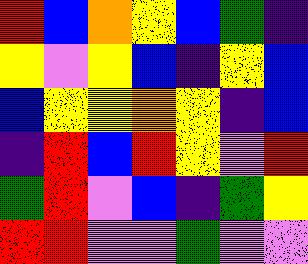[["red", "blue", "orange", "yellow", "blue", "green", "indigo"], ["yellow", "violet", "yellow", "blue", "indigo", "yellow", "blue"], ["blue", "yellow", "yellow", "orange", "yellow", "indigo", "blue"], ["indigo", "red", "blue", "red", "yellow", "violet", "red"], ["green", "red", "violet", "blue", "indigo", "green", "yellow"], ["red", "red", "violet", "violet", "green", "violet", "violet"]]